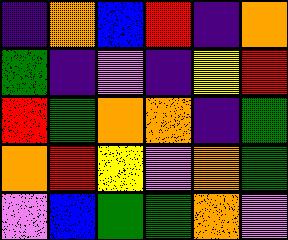[["indigo", "orange", "blue", "red", "indigo", "orange"], ["green", "indigo", "violet", "indigo", "yellow", "red"], ["red", "green", "orange", "orange", "indigo", "green"], ["orange", "red", "yellow", "violet", "orange", "green"], ["violet", "blue", "green", "green", "orange", "violet"]]